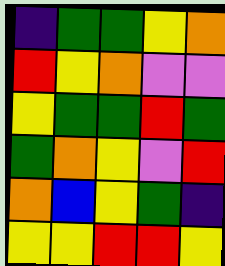[["indigo", "green", "green", "yellow", "orange"], ["red", "yellow", "orange", "violet", "violet"], ["yellow", "green", "green", "red", "green"], ["green", "orange", "yellow", "violet", "red"], ["orange", "blue", "yellow", "green", "indigo"], ["yellow", "yellow", "red", "red", "yellow"]]